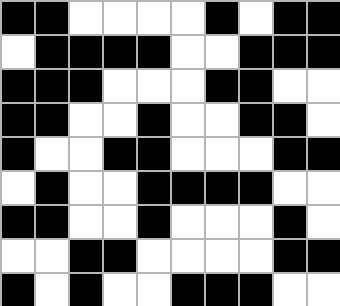[["black", "black", "white", "white", "white", "white", "black", "white", "black", "black"], ["white", "black", "black", "black", "black", "white", "white", "black", "black", "black"], ["black", "black", "black", "white", "white", "white", "black", "black", "white", "white"], ["black", "black", "white", "white", "black", "white", "white", "black", "black", "white"], ["black", "white", "white", "black", "black", "white", "white", "white", "black", "black"], ["white", "black", "white", "white", "black", "black", "black", "black", "white", "white"], ["black", "black", "white", "white", "black", "white", "white", "white", "black", "white"], ["white", "white", "black", "black", "white", "white", "white", "white", "black", "black"], ["black", "white", "black", "white", "white", "black", "black", "black", "white", "white"]]